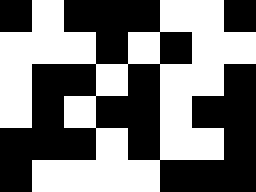[["black", "white", "black", "black", "black", "white", "white", "black"], ["white", "white", "white", "black", "white", "black", "white", "white"], ["white", "black", "black", "white", "black", "white", "white", "black"], ["white", "black", "white", "black", "black", "white", "black", "black"], ["black", "black", "black", "white", "black", "white", "white", "black"], ["black", "white", "white", "white", "white", "black", "black", "black"]]